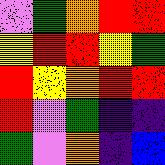[["violet", "green", "orange", "red", "red"], ["yellow", "red", "red", "yellow", "green"], ["red", "yellow", "orange", "red", "red"], ["red", "violet", "green", "indigo", "indigo"], ["green", "violet", "orange", "indigo", "blue"]]